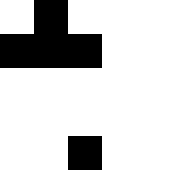[["white", "black", "white", "white", "white"], ["black", "black", "black", "white", "white"], ["white", "white", "white", "white", "white"], ["white", "white", "white", "white", "white"], ["white", "white", "black", "white", "white"]]